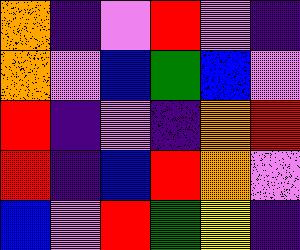[["orange", "indigo", "violet", "red", "violet", "indigo"], ["orange", "violet", "blue", "green", "blue", "violet"], ["red", "indigo", "violet", "indigo", "orange", "red"], ["red", "indigo", "blue", "red", "orange", "violet"], ["blue", "violet", "red", "green", "yellow", "indigo"]]